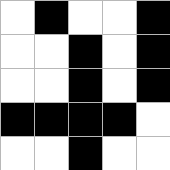[["white", "black", "white", "white", "black"], ["white", "white", "black", "white", "black"], ["white", "white", "black", "white", "black"], ["black", "black", "black", "black", "white"], ["white", "white", "black", "white", "white"]]